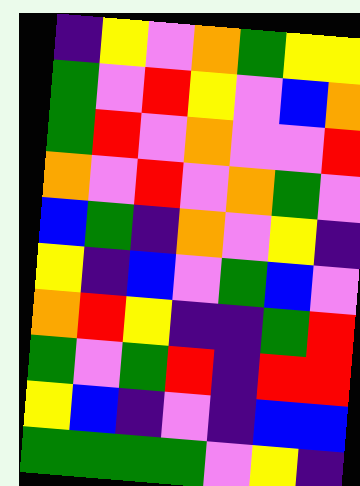[["indigo", "yellow", "violet", "orange", "green", "yellow", "yellow"], ["green", "violet", "red", "yellow", "violet", "blue", "orange"], ["green", "red", "violet", "orange", "violet", "violet", "red"], ["orange", "violet", "red", "violet", "orange", "green", "violet"], ["blue", "green", "indigo", "orange", "violet", "yellow", "indigo"], ["yellow", "indigo", "blue", "violet", "green", "blue", "violet"], ["orange", "red", "yellow", "indigo", "indigo", "green", "red"], ["green", "violet", "green", "red", "indigo", "red", "red"], ["yellow", "blue", "indigo", "violet", "indigo", "blue", "blue"], ["green", "green", "green", "green", "violet", "yellow", "indigo"]]